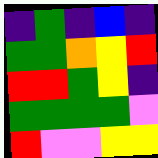[["indigo", "green", "indigo", "blue", "indigo"], ["green", "green", "orange", "yellow", "red"], ["red", "red", "green", "yellow", "indigo"], ["green", "green", "green", "green", "violet"], ["red", "violet", "violet", "yellow", "yellow"]]